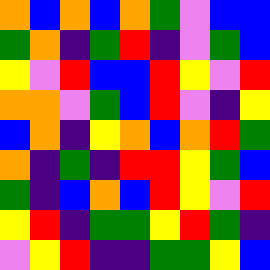[["orange", "blue", "orange", "blue", "orange", "green", "violet", "blue", "blue"], ["green", "orange", "indigo", "green", "red", "indigo", "violet", "green", "blue"], ["yellow", "violet", "red", "blue", "blue", "red", "yellow", "violet", "red"], ["orange", "orange", "violet", "green", "blue", "red", "violet", "indigo", "yellow"], ["blue", "orange", "indigo", "yellow", "orange", "blue", "orange", "red", "green"], ["orange", "indigo", "green", "indigo", "red", "red", "yellow", "green", "blue"], ["green", "indigo", "blue", "orange", "blue", "red", "yellow", "violet", "red"], ["yellow", "red", "indigo", "green", "green", "yellow", "red", "green", "indigo"], ["violet", "yellow", "red", "indigo", "indigo", "green", "green", "yellow", "blue"]]